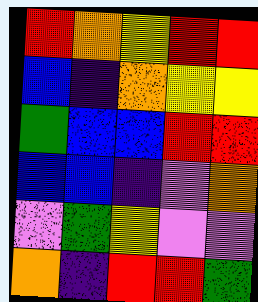[["red", "orange", "yellow", "red", "red"], ["blue", "indigo", "orange", "yellow", "yellow"], ["green", "blue", "blue", "red", "red"], ["blue", "blue", "indigo", "violet", "orange"], ["violet", "green", "yellow", "violet", "violet"], ["orange", "indigo", "red", "red", "green"]]